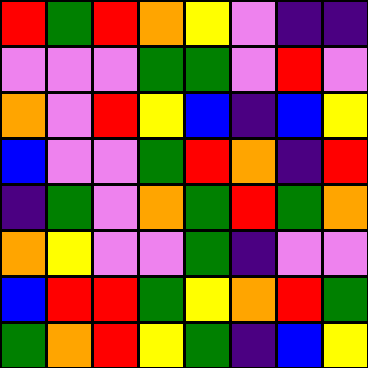[["red", "green", "red", "orange", "yellow", "violet", "indigo", "indigo"], ["violet", "violet", "violet", "green", "green", "violet", "red", "violet"], ["orange", "violet", "red", "yellow", "blue", "indigo", "blue", "yellow"], ["blue", "violet", "violet", "green", "red", "orange", "indigo", "red"], ["indigo", "green", "violet", "orange", "green", "red", "green", "orange"], ["orange", "yellow", "violet", "violet", "green", "indigo", "violet", "violet"], ["blue", "red", "red", "green", "yellow", "orange", "red", "green"], ["green", "orange", "red", "yellow", "green", "indigo", "blue", "yellow"]]